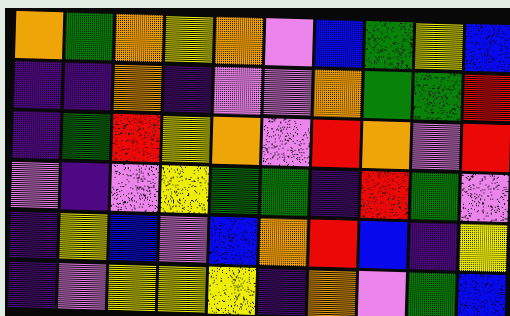[["orange", "green", "orange", "yellow", "orange", "violet", "blue", "green", "yellow", "blue"], ["indigo", "indigo", "orange", "indigo", "violet", "violet", "orange", "green", "green", "red"], ["indigo", "green", "red", "yellow", "orange", "violet", "red", "orange", "violet", "red"], ["violet", "indigo", "violet", "yellow", "green", "green", "indigo", "red", "green", "violet"], ["indigo", "yellow", "blue", "violet", "blue", "orange", "red", "blue", "indigo", "yellow"], ["indigo", "violet", "yellow", "yellow", "yellow", "indigo", "orange", "violet", "green", "blue"]]